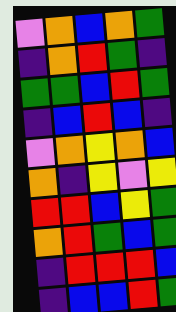[["violet", "orange", "blue", "orange", "green"], ["indigo", "orange", "red", "green", "indigo"], ["green", "green", "blue", "red", "green"], ["indigo", "blue", "red", "blue", "indigo"], ["violet", "orange", "yellow", "orange", "blue"], ["orange", "indigo", "yellow", "violet", "yellow"], ["red", "red", "blue", "yellow", "green"], ["orange", "red", "green", "blue", "green"], ["indigo", "red", "red", "red", "blue"], ["indigo", "blue", "blue", "red", "green"]]